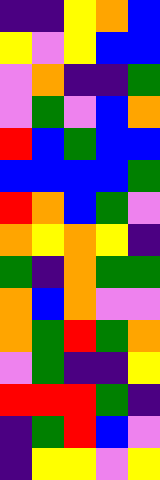[["indigo", "indigo", "yellow", "orange", "blue"], ["yellow", "violet", "yellow", "blue", "blue"], ["violet", "orange", "indigo", "indigo", "green"], ["violet", "green", "violet", "blue", "orange"], ["red", "blue", "green", "blue", "blue"], ["blue", "blue", "blue", "blue", "green"], ["red", "orange", "blue", "green", "violet"], ["orange", "yellow", "orange", "yellow", "indigo"], ["green", "indigo", "orange", "green", "green"], ["orange", "blue", "orange", "violet", "violet"], ["orange", "green", "red", "green", "orange"], ["violet", "green", "indigo", "indigo", "yellow"], ["red", "red", "red", "green", "indigo"], ["indigo", "green", "red", "blue", "violet"], ["indigo", "yellow", "yellow", "violet", "yellow"]]